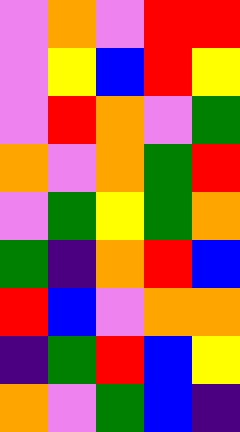[["violet", "orange", "violet", "red", "red"], ["violet", "yellow", "blue", "red", "yellow"], ["violet", "red", "orange", "violet", "green"], ["orange", "violet", "orange", "green", "red"], ["violet", "green", "yellow", "green", "orange"], ["green", "indigo", "orange", "red", "blue"], ["red", "blue", "violet", "orange", "orange"], ["indigo", "green", "red", "blue", "yellow"], ["orange", "violet", "green", "blue", "indigo"]]